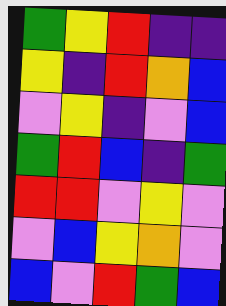[["green", "yellow", "red", "indigo", "indigo"], ["yellow", "indigo", "red", "orange", "blue"], ["violet", "yellow", "indigo", "violet", "blue"], ["green", "red", "blue", "indigo", "green"], ["red", "red", "violet", "yellow", "violet"], ["violet", "blue", "yellow", "orange", "violet"], ["blue", "violet", "red", "green", "blue"]]